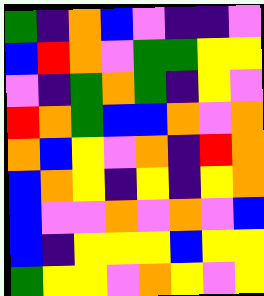[["green", "indigo", "orange", "blue", "violet", "indigo", "indigo", "violet"], ["blue", "red", "orange", "violet", "green", "green", "yellow", "yellow"], ["violet", "indigo", "green", "orange", "green", "indigo", "yellow", "violet"], ["red", "orange", "green", "blue", "blue", "orange", "violet", "orange"], ["orange", "blue", "yellow", "violet", "orange", "indigo", "red", "orange"], ["blue", "orange", "yellow", "indigo", "yellow", "indigo", "yellow", "orange"], ["blue", "violet", "violet", "orange", "violet", "orange", "violet", "blue"], ["blue", "indigo", "yellow", "yellow", "yellow", "blue", "yellow", "yellow"], ["green", "yellow", "yellow", "violet", "orange", "yellow", "violet", "yellow"]]